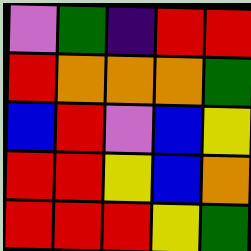[["violet", "green", "indigo", "red", "red"], ["red", "orange", "orange", "orange", "green"], ["blue", "red", "violet", "blue", "yellow"], ["red", "red", "yellow", "blue", "orange"], ["red", "red", "red", "yellow", "green"]]